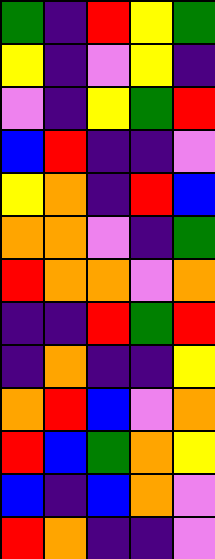[["green", "indigo", "red", "yellow", "green"], ["yellow", "indigo", "violet", "yellow", "indigo"], ["violet", "indigo", "yellow", "green", "red"], ["blue", "red", "indigo", "indigo", "violet"], ["yellow", "orange", "indigo", "red", "blue"], ["orange", "orange", "violet", "indigo", "green"], ["red", "orange", "orange", "violet", "orange"], ["indigo", "indigo", "red", "green", "red"], ["indigo", "orange", "indigo", "indigo", "yellow"], ["orange", "red", "blue", "violet", "orange"], ["red", "blue", "green", "orange", "yellow"], ["blue", "indigo", "blue", "orange", "violet"], ["red", "orange", "indigo", "indigo", "violet"]]